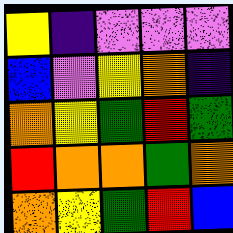[["yellow", "indigo", "violet", "violet", "violet"], ["blue", "violet", "yellow", "orange", "indigo"], ["orange", "yellow", "green", "red", "green"], ["red", "orange", "orange", "green", "orange"], ["orange", "yellow", "green", "red", "blue"]]